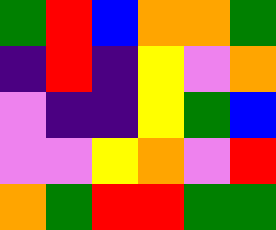[["green", "red", "blue", "orange", "orange", "green"], ["indigo", "red", "indigo", "yellow", "violet", "orange"], ["violet", "indigo", "indigo", "yellow", "green", "blue"], ["violet", "violet", "yellow", "orange", "violet", "red"], ["orange", "green", "red", "red", "green", "green"]]